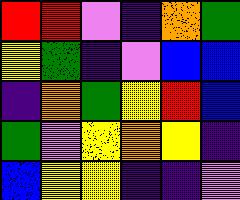[["red", "red", "violet", "indigo", "orange", "green"], ["yellow", "green", "indigo", "violet", "blue", "blue"], ["indigo", "orange", "green", "yellow", "red", "blue"], ["green", "violet", "yellow", "orange", "yellow", "indigo"], ["blue", "yellow", "yellow", "indigo", "indigo", "violet"]]